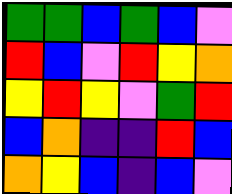[["green", "green", "blue", "green", "blue", "violet"], ["red", "blue", "violet", "red", "yellow", "orange"], ["yellow", "red", "yellow", "violet", "green", "red"], ["blue", "orange", "indigo", "indigo", "red", "blue"], ["orange", "yellow", "blue", "indigo", "blue", "violet"]]